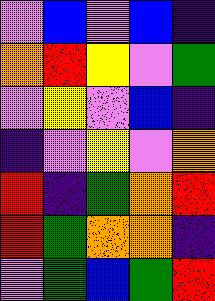[["violet", "blue", "violet", "blue", "indigo"], ["orange", "red", "yellow", "violet", "green"], ["violet", "yellow", "violet", "blue", "indigo"], ["indigo", "violet", "yellow", "violet", "orange"], ["red", "indigo", "green", "orange", "red"], ["red", "green", "orange", "orange", "indigo"], ["violet", "green", "blue", "green", "red"]]